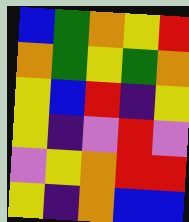[["blue", "green", "orange", "yellow", "red"], ["orange", "green", "yellow", "green", "orange"], ["yellow", "blue", "red", "indigo", "yellow"], ["yellow", "indigo", "violet", "red", "violet"], ["violet", "yellow", "orange", "red", "red"], ["yellow", "indigo", "orange", "blue", "blue"]]